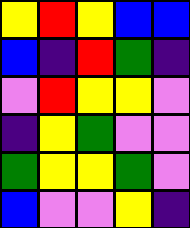[["yellow", "red", "yellow", "blue", "blue"], ["blue", "indigo", "red", "green", "indigo"], ["violet", "red", "yellow", "yellow", "violet"], ["indigo", "yellow", "green", "violet", "violet"], ["green", "yellow", "yellow", "green", "violet"], ["blue", "violet", "violet", "yellow", "indigo"]]